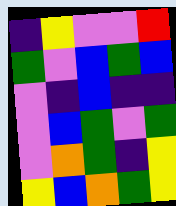[["indigo", "yellow", "violet", "violet", "red"], ["green", "violet", "blue", "green", "blue"], ["violet", "indigo", "blue", "indigo", "indigo"], ["violet", "blue", "green", "violet", "green"], ["violet", "orange", "green", "indigo", "yellow"], ["yellow", "blue", "orange", "green", "yellow"]]